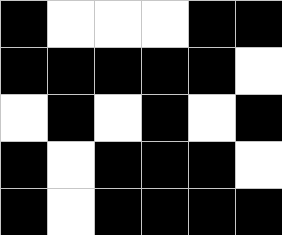[["black", "white", "white", "white", "black", "black"], ["black", "black", "black", "black", "black", "white"], ["white", "black", "white", "black", "white", "black"], ["black", "white", "black", "black", "black", "white"], ["black", "white", "black", "black", "black", "black"]]